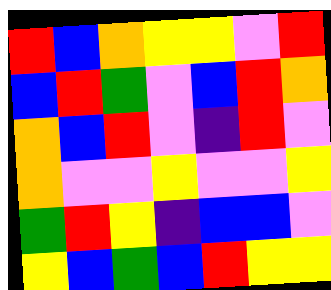[["red", "blue", "orange", "yellow", "yellow", "violet", "red"], ["blue", "red", "green", "violet", "blue", "red", "orange"], ["orange", "blue", "red", "violet", "indigo", "red", "violet"], ["orange", "violet", "violet", "yellow", "violet", "violet", "yellow"], ["green", "red", "yellow", "indigo", "blue", "blue", "violet"], ["yellow", "blue", "green", "blue", "red", "yellow", "yellow"]]